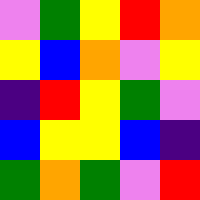[["violet", "green", "yellow", "red", "orange"], ["yellow", "blue", "orange", "violet", "yellow"], ["indigo", "red", "yellow", "green", "violet"], ["blue", "yellow", "yellow", "blue", "indigo"], ["green", "orange", "green", "violet", "red"]]